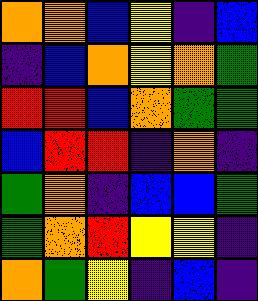[["orange", "orange", "blue", "yellow", "indigo", "blue"], ["indigo", "blue", "orange", "yellow", "orange", "green"], ["red", "red", "blue", "orange", "green", "green"], ["blue", "red", "red", "indigo", "orange", "indigo"], ["green", "orange", "indigo", "blue", "blue", "green"], ["green", "orange", "red", "yellow", "yellow", "indigo"], ["orange", "green", "yellow", "indigo", "blue", "indigo"]]